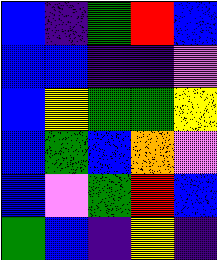[["blue", "indigo", "green", "red", "blue"], ["blue", "blue", "indigo", "indigo", "violet"], ["blue", "yellow", "green", "green", "yellow"], ["blue", "green", "blue", "orange", "violet"], ["blue", "violet", "green", "red", "blue"], ["green", "blue", "indigo", "yellow", "indigo"]]